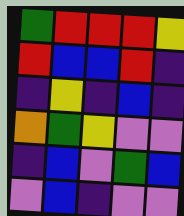[["green", "red", "red", "red", "yellow"], ["red", "blue", "blue", "red", "indigo"], ["indigo", "yellow", "indigo", "blue", "indigo"], ["orange", "green", "yellow", "violet", "violet"], ["indigo", "blue", "violet", "green", "blue"], ["violet", "blue", "indigo", "violet", "violet"]]